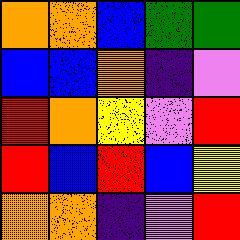[["orange", "orange", "blue", "green", "green"], ["blue", "blue", "orange", "indigo", "violet"], ["red", "orange", "yellow", "violet", "red"], ["red", "blue", "red", "blue", "yellow"], ["orange", "orange", "indigo", "violet", "red"]]